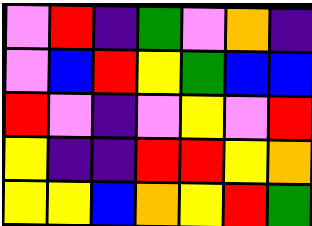[["violet", "red", "indigo", "green", "violet", "orange", "indigo"], ["violet", "blue", "red", "yellow", "green", "blue", "blue"], ["red", "violet", "indigo", "violet", "yellow", "violet", "red"], ["yellow", "indigo", "indigo", "red", "red", "yellow", "orange"], ["yellow", "yellow", "blue", "orange", "yellow", "red", "green"]]